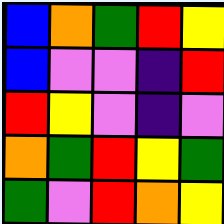[["blue", "orange", "green", "red", "yellow"], ["blue", "violet", "violet", "indigo", "red"], ["red", "yellow", "violet", "indigo", "violet"], ["orange", "green", "red", "yellow", "green"], ["green", "violet", "red", "orange", "yellow"]]